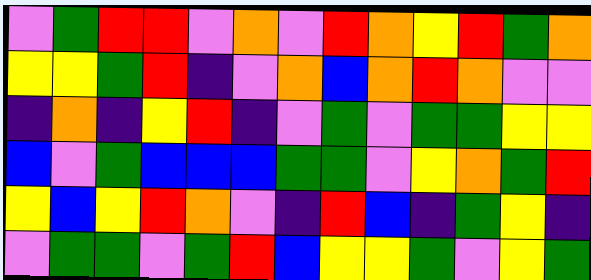[["violet", "green", "red", "red", "violet", "orange", "violet", "red", "orange", "yellow", "red", "green", "orange"], ["yellow", "yellow", "green", "red", "indigo", "violet", "orange", "blue", "orange", "red", "orange", "violet", "violet"], ["indigo", "orange", "indigo", "yellow", "red", "indigo", "violet", "green", "violet", "green", "green", "yellow", "yellow"], ["blue", "violet", "green", "blue", "blue", "blue", "green", "green", "violet", "yellow", "orange", "green", "red"], ["yellow", "blue", "yellow", "red", "orange", "violet", "indigo", "red", "blue", "indigo", "green", "yellow", "indigo"], ["violet", "green", "green", "violet", "green", "red", "blue", "yellow", "yellow", "green", "violet", "yellow", "green"]]